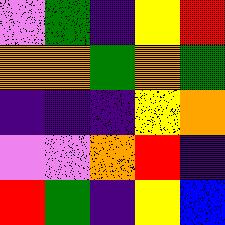[["violet", "green", "indigo", "yellow", "red"], ["orange", "orange", "green", "orange", "green"], ["indigo", "indigo", "indigo", "yellow", "orange"], ["violet", "violet", "orange", "red", "indigo"], ["red", "green", "indigo", "yellow", "blue"]]